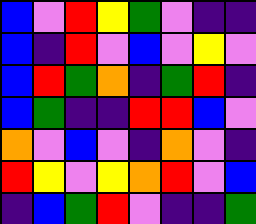[["blue", "violet", "red", "yellow", "green", "violet", "indigo", "indigo"], ["blue", "indigo", "red", "violet", "blue", "violet", "yellow", "violet"], ["blue", "red", "green", "orange", "indigo", "green", "red", "indigo"], ["blue", "green", "indigo", "indigo", "red", "red", "blue", "violet"], ["orange", "violet", "blue", "violet", "indigo", "orange", "violet", "indigo"], ["red", "yellow", "violet", "yellow", "orange", "red", "violet", "blue"], ["indigo", "blue", "green", "red", "violet", "indigo", "indigo", "green"]]